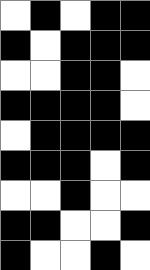[["white", "black", "white", "black", "black"], ["black", "white", "black", "black", "black"], ["white", "white", "black", "black", "white"], ["black", "black", "black", "black", "white"], ["white", "black", "black", "black", "black"], ["black", "black", "black", "white", "black"], ["white", "white", "black", "white", "white"], ["black", "black", "white", "white", "black"], ["black", "white", "white", "black", "white"]]